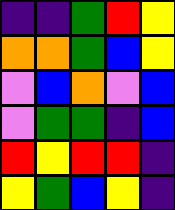[["indigo", "indigo", "green", "red", "yellow"], ["orange", "orange", "green", "blue", "yellow"], ["violet", "blue", "orange", "violet", "blue"], ["violet", "green", "green", "indigo", "blue"], ["red", "yellow", "red", "red", "indigo"], ["yellow", "green", "blue", "yellow", "indigo"]]